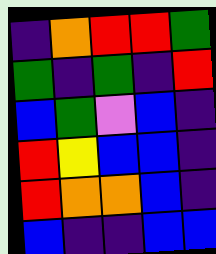[["indigo", "orange", "red", "red", "green"], ["green", "indigo", "green", "indigo", "red"], ["blue", "green", "violet", "blue", "indigo"], ["red", "yellow", "blue", "blue", "indigo"], ["red", "orange", "orange", "blue", "indigo"], ["blue", "indigo", "indigo", "blue", "blue"]]